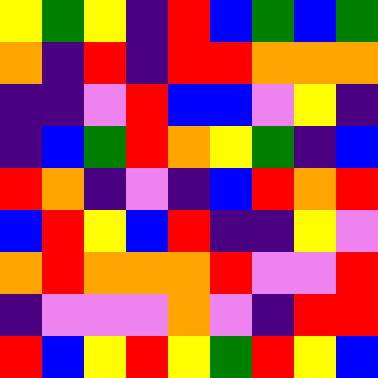[["yellow", "green", "yellow", "indigo", "red", "blue", "green", "blue", "green"], ["orange", "indigo", "red", "indigo", "red", "red", "orange", "orange", "orange"], ["indigo", "indigo", "violet", "red", "blue", "blue", "violet", "yellow", "indigo"], ["indigo", "blue", "green", "red", "orange", "yellow", "green", "indigo", "blue"], ["red", "orange", "indigo", "violet", "indigo", "blue", "red", "orange", "red"], ["blue", "red", "yellow", "blue", "red", "indigo", "indigo", "yellow", "violet"], ["orange", "red", "orange", "orange", "orange", "red", "violet", "violet", "red"], ["indigo", "violet", "violet", "violet", "orange", "violet", "indigo", "red", "red"], ["red", "blue", "yellow", "red", "yellow", "green", "red", "yellow", "blue"]]